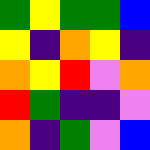[["green", "yellow", "green", "green", "blue"], ["yellow", "indigo", "orange", "yellow", "indigo"], ["orange", "yellow", "red", "violet", "orange"], ["red", "green", "indigo", "indigo", "violet"], ["orange", "indigo", "green", "violet", "blue"]]